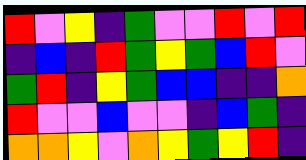[["red", "violet", "yellow", "indigo", "green", "violet", "violet", "red", "violet", "red"], ["indigo", "blue", "indigo", "red", "green", "yellow", "green", "blue", "red", "violet"], ["green", "red", "indigo", "yellow", "green", "blue", "blue", "indigo", "indigo", "orange"], ["red", "violet", "violet", "blue", "violet", "violet", "indigo", "blue", "green", "indigo"], ["orange", "orange", "yellow", "violet", "orange", "yellow", "green", "yellow", "red", "indigo"]]